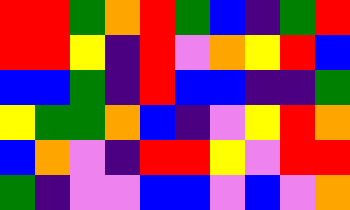[["red", "red", "green", "orange", "red", "green", "blue", "indigo", "green", "red"], ["red", "red", "yellow", "indigo", "red", "violet", "orange", "yellow", "red", "blue"], ["blue", "blue", "green", "indigo", "red", "blue", "blue", "indigo", "indigo", "green"], ["yellow", "green", "green", "orange", "blue", "indigo", "violet", "yellow", "red", "orange"], ["blue", "orange", "violet", "indigo", "red", "red", "yellow", "violet", "red", "red"], ["green", "indigo", "violet", "violet", "blue", "blue", "violet", "blue", "violet", "orange"]]